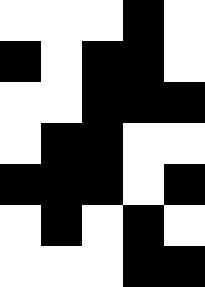[["white", "white", "white", "black", "white"], ["black", "white", "black", "black", "white"], ["white", "white", "black", "black", "black"], ["white", "black", "black", "white", "white"], ["black", "black", "black", "white", "black"], ["white", "black", "white", "black", "white"], ["white", "white", "white", "black", "black"]]